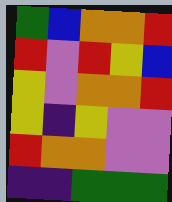[["green", "blue", "orange", "orange", "red"], ["red", "violet", "red", "yellow", "blue"], ["yellow", "violet", "orange", "orange", "red"], ["yellow", "indigo", "yellow", "violet", "violet"], ["red", "orange", "orange", "violet", "violet"], ["indigo", "indigo", "green", "green", "green"]]